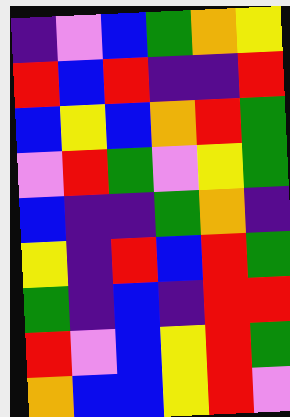[["indigo", "violet", "blue", "green", "orange", "yellow"], ["red", "blue", "red", "indigo", "indigo", "red"], ["blue", "yellow", "blue", "orange", "red", "green"], ["violet", "red", "green", "violet", "yellow", "green"], ["blue", "indigo", "indigo", "green", "orange", "indigo"], ["yellow", "indigo", "red", "blue", "red", "green"], ["green", "indigo", "blue", "indigo", "red", "red"], ["red", "violet", "blue", "yellow", "red", "green"], ["orange", "blue", "blue", "yellow", "red", "violet"]]